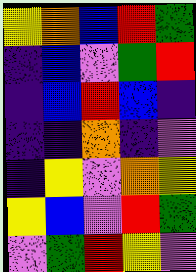[["yellow", "orange", "blue", "red", "green"], ["indigo", "blue", "violet", "green", "red"], ["indigo", "blue", "red", "blue", "indigo"], ["indigo", "indigo", "orange", "indigo", "violet"], ["indigo", "yellow", "violet", "orange", "yellow"], ["yellow", "blue", "violet", "red", "green"], ["violet", "green", "red", "yellow", "violet"]]